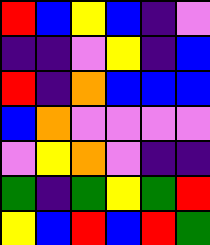[["red", "blue", "yellow", "blue", "indigo", "violet"], ["indigo", "indigo", "violet", "yellow", "indigo", "blue"], ["red", "indigo", "orange", "blue", "blue", "blue"], ["blue", "orange", "violet", "violet", "violet", "violet"], ["violet", "yellow", "orange", "violet", "indigo", "indigo"], ["green", "indigo", "green", "yellow", "green", "red"], ["yellow", "blue", "red", "blue", "red", "green"]]